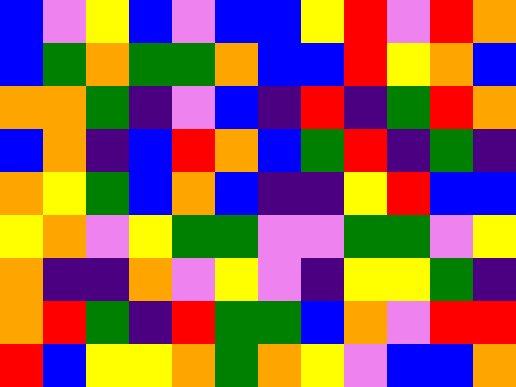[["blue", "violet", "yellow", "blue", "violet", "blue", "blue", "yellow", "red", "violet", "red", "orange"], ["blue", "green", "orange", "green", "green", "orange", "blue", "blue", "red", "yellow", "orange", "blue"], ["orange", "orange", "green", "indigo", "violet", "blue", "indigo", "red", "indigo", "green", "red", "orange"], ["blue", "orange", "indigo", "blue", "red", "orange", "blue", "green", "red", "indigo", "green", "indigo"], ["orange", "yellow", "green", "blue", "orange", "blue", "indigo", "indigo", "yellow", "red", "blue", "blue"], ["yellow", "orange", "violet", "yellow", "green", "green", "violet", "violet", "green", "green", "violet", "yellow"], ["orange", "indigo", "indigo", "orange", "violet", "yellow", "violet", "indigo", "yellow", "yellow", "green", "indigo"], ["orange", "red", "green", "indigo", "red", "green", "green", "blue", "orange", "violet", "red", "red"], ["red", "blue", "yellow", "yellow", "orange", "green", "orange", "yellow", "violet", "blue", "blue", "orange"]]